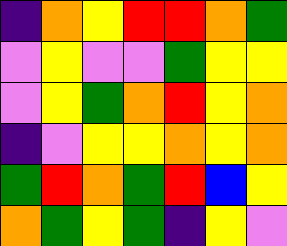[["indigo", "orange", "yellow", "red", "red", "orange", "green"], ["violet", "yellow", "violet", "violet", "green", "yellow", "yellow"], ["violet", "yellow", "green", "orange", "red", "yellow", "orange"], ["indigo", "violet", "yellow", "yellow", "orange", "yellow", "orange"], ["green", "red", "orange", "green", "red", "blue", "yellow"], ["orange", "green", "yellow", "green", "indigo", "yellow", "violet"]]